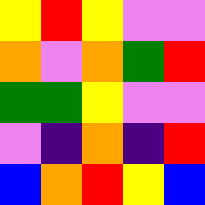[["yellow", "red", "yellow", "violet", "violet"], ["orange", "violet", "orange", "green", "red"], ["green", "green", "yellow", "violet", "violet"], ["violet", "indigo", "orange", "indigo", "red"], ["blue", "orange", "red", "yellow", "blue"]]